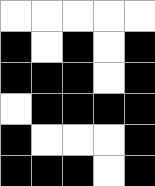[["white", "white", "white", "white", "white"], ["black", "white", "black", "white", "black"], ["black", "black", "black", "white", "black"], ["white", "black", "black", "black", "black"], ["black", "white", "white", "white", "black"], ["black", "black", "black", "white", "black"]]